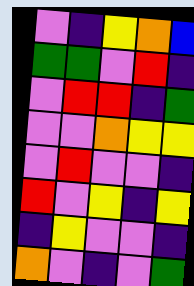[["violet", "indigo", "yellow", "orange", "blue"], ["green", "green", "violet", "red", "indigo"], ["violet", "red", "red", "indigo", "green"], ["violet", "violet", "orange", "yellow", "yellow"], ["violet", "red", "violet", "violet", "indigo"], ["red", "violet", "yellow", "indigo", "yellow"], ["indigo", "yellow", "violet", "violet", "indigo"], ["orange", "violet", "indigo", "violet", "green"]]